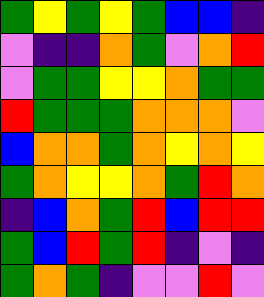[["green", "yellow", "green", "yellow", "green", "blue", "blue", "indigo"], ["violet", "indigo", "indigo", "orange", "green", "violet", "orange", "red"], ["violet", "green", "green", "yellow", "yellow", "orange", "green", "green"], ["red", "green", "green", "green", "orange", "orange", "orange", "violet"], ["blue", "orange", "orange", "green", "orange", "yellow", "orange", "yellow"], ["green", "orange", "yellow", "yellow", "orange", "green", "red", "orange"], ["indigo", "blue", "orange", "green", "red", "blue", "red", "red"], ["green", "blue", "red", "green", "red", "indigo", "violet", "indigo"], ["green", "orange", "green", "indigo", "violet", "violet", "red", "violet"]]